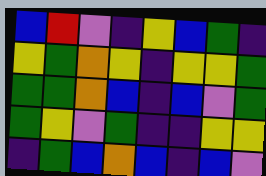[["blue", "red", "violet", "indigo", "yellow", "blue", "green", "indigo"], ["yellow", "green", "orange", "yellow", "indigo", "yellow", "yellow", "green"], ["green", "green", "orange", "blue", "indigo", "blue", "violet", "green"], ["green", "yellow", "violet", "green", "indigo", "indigo", "yellow", "yellow"], ["indigo", "green", "blue", "orange", "blue", "indigo", "blue", "violet"]]